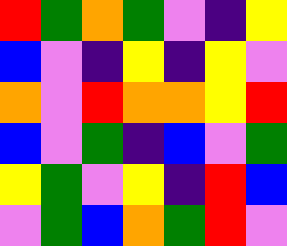[["red", "green", "orange", "green", "violet", "indigo", "yellow"], ["blue", "violet", "indigo", "yellow", "indigo", "yellow", "violet"], ["orange", "violet", "red", "orange", "orange", "yellow", "red"], ["blue", "violet", "green", "indigo", "blue", "violet", "green"], ["yellow", "green", "violet", "yellow", "indigo", "red", "blue"], ["violet", "green", "blue", "orange", "green", "red", "violet"]]